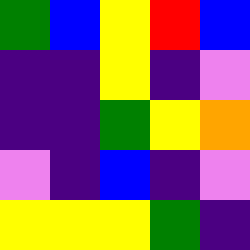[["green", "blue", "yellow", "red", "blue"], ["indigo", "indigo", "yellow", "indigo", "violet"], ["indigo", "indigo", "green", "yellow", "orange"], ["violet", "indigo", "blue", "indigo", "violet"], ["yellow", "yellow", "yellow", "green", "indigo"]]